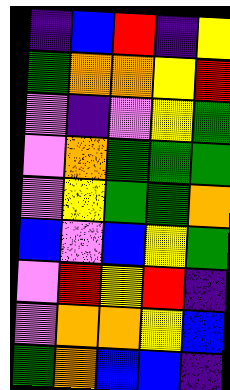[["indigo", "blue", "red", "indigo", "yellow"], ["green", "orange", "orange", "yellow", "red"], ["violet", "indigo", "violet", "yellow", "green"], ["violet", "orange", "green", "green", "green"], ["violet", "yellow", "green", "green", "orange"], ["blue", "violet", "blue", "yellow", "green"], ["violet", "red", "yellow", "red", "indigo"], ["violet", "orange", "orange", "yellow", "blue"], ["green", "orange", "blue", "blue", "indigo"]]